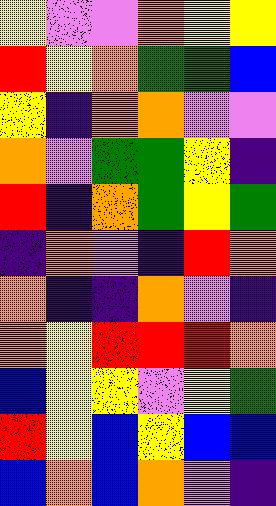[["yellow", "violet", "violet", "orange", "yellow", "yellow"], ["red", "yellow", "orange", "green", "green", "blue"], ["yellow", "indigo", "orange", "orange", "violet", "violet"], ["orange", "violet", "green", "green", "yellow", "indigo"], ["red", "indigo", "orange", "green", "yellow", "green"], ["indigo", "orange", "violet", "indigo", "red", "orange"], ["orange", "indigo", "indigo", "orange", "violet", "indigo"], ["orange", "yellow", "red", "red", "red", "orange"], ["blue", "yellow", "yellow", "violet", "yellow", "green"], ["red", "yellow", "blue", "yellow", "blue", "blue"], ["blue", "orange", "blue", "orange", "violet", "indigo"]]